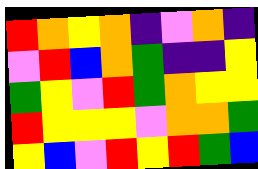[["red", "orange", "yellow", "orange", "indigo", "violet", "orange", "indigo"], ["violet", "red", "blue", "orange", "green", "indigo", "indigo", "yellow"], ["green", "yellow", "violet", "red", "green", "orange", "yellow", "yellow"], ["red", "yellow", "yellow", "yellow", "violet", "orange", "orange", "green"], ["yellow", "blue", "violet", "red", "yellow", "red", "green", "blue"]]